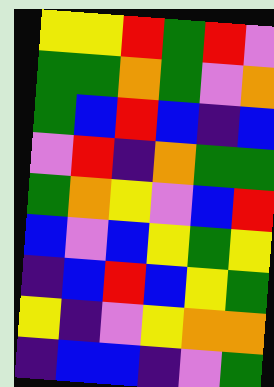[["yellow", "yellow", "red", "green", "red", "violet"], ["green", "green", "orange", "green", "violet", "orange"], ["green", "blue", "red", "blue", "indigo", "blue"], ["violet", "red", "indigo", "orange", "green", "green"], ["green", "orange", "yellow", "violet", "blue", "red"], ["blue", "violet", "blue", "yellow", "green", "yellow"], ["indigo", "blue", "red", "blue", "yellow", "green"], ["yellow", "indigo", "violet", "yellow", "orange", "orange"], ["indigo", "blue", "blue", "indigo", "violet", "green"]]